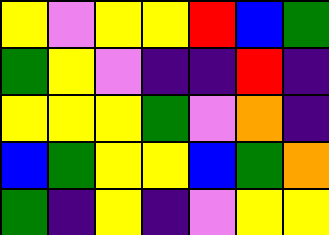[["yellow", "violet", "yellow", "yellow", "red", "blue", "green"], ["green", "yellow", "violet", "indigo", "indigo", "red", "indigo"], ["yellow", "yellow", "yellow", "green", "violet", "orange", "indigo"], ["blue", "green", "yellow", "yellow", "blue", "green", "orange"], ["green", "indigo", "yellow", "indigo", "violet", "yellow", "yellow"]]